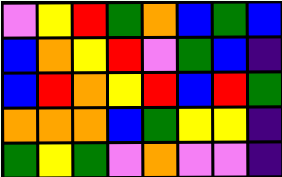[["violet", "yellow", "red", "green", "orange", "blue", "green", "blue"], ["blue", "orange", "yellow", "red", "violet", "green", "blue", "indigo"], ["blue", "red", "orange", "yellow", "red", "blue", "red", "green"], ["orange", "orange", "orange", "blue", "green", "yellow", "yellow", "indigo"], ["green", "yellow", "green", "violet", "orange", "violet", "violet", "indigo"]]